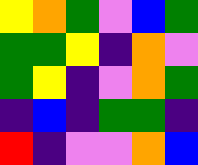[["yellow", "orange", "green", "violet", "blue", "green"], ["green", "green", "yellow", "indigo", "orange", "violet"], ["green", "yellow", "indigo", "violet", "orange", "green"], ["indigo", "blue", "indigo", "green", "green", "indigo"], ["red", "indigo", "violet", "violet", "orange", "blue"]]